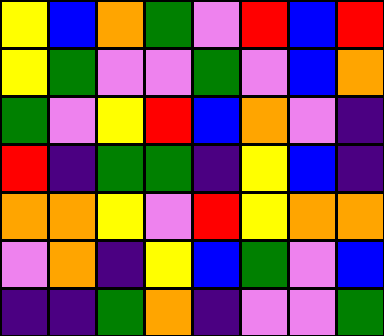[["yellow", "blue", "orange", "green", "violet", "red", "blue", "red"], ["yellow", "green", "violet", "violet", "green", "violet", "blue", "orange"], ["green", "violet", "yellow", "red", "blue", "orange", "violet", "indigo"], ["red", "indigo", "green", "green", "indigo", "yellow", "blue", "indigo"], ["orange", "orange", "yellow", "violet", "red", "yellow", "orange", "orange"], ["violet", "orange", "indigo", "yellow", "blue", "green", "violet", "blue"], ["indigo", "indigo", "green", "orange", "indigo", "violet", "violet", "green"]]